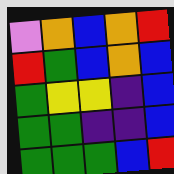[["violet", "orange", "blue", "orange", "red"], ["red", "green", "blue", "orange", "blue"], ["green", "yellow", "yellow", "indigo", "blue"], ["green", "green", "indigo", "indigo", "blue"], ["green", "green", "green", "blue", "red"]]